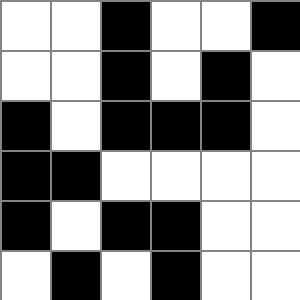[["white", "white", "black", "white", "white", "black"], ["white", "white", "black", "white", "black", "white"], ["black", "white", "black", "black", "black", "white"], ["black", "black", "white", "white", "white", "white"], ["black", "white", "black", "black", "white", "white"], ["white", "black", "white", "black", "white", "white"]]